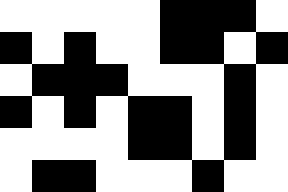[["white", "white", "white", "white", "white", "black", "black", "black", "white"], ["black", "white", "black", "white", "white", "black", "black", "white", "black"], ["white", "black", "black", "black", "white", "white", "white", "black", "white"], ["black", "white", "black", "white", "black", "black", "white", "black", "white"], ["white", "white", "white", "white", "black", "black", "white", "black", "white"], ["white", "black", "black", "white", "white", "white", "black", "white", "white"]]